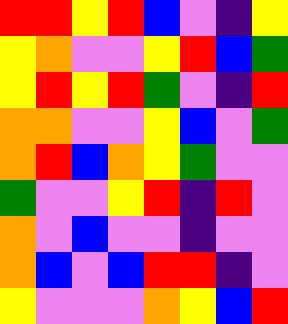[["red", "red", "yellow", "red", "blue", "violet", "indigo", "yellow"], ["yellow", "orange", "violet", "violet", "yellow", "red", "blue", "green"], ["yellow", "red", "yellow", "red", "green", "violet", "indigo", "red"], ["orange", "orange", "violet", "violet", "yellow", "blue", "violet", "green"], ["orange", "red", "blue", "orange", "yellow", "green", "violet", "violet"], ["green", "violet", "violet", "yellow", "red", "indigo", "red", "violet"], ["orange", "violet", "blue", "violet", "violet", "indigo", "violet", "violet"], ["orange", "blue", "violet", "blue", "red", "red", "indigo", "violet"], ["yellow", "violet", "violet", "violet", "orange", "yellow", "blue", "red"]]